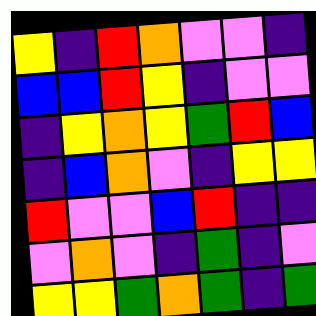[["yellow", "indigo", "red", "orange", "violet", "violet", "indigo"], ["blue", "blue", "red", "yellow", "indigo", "violet", "violet"], ["indigo", "yellow", "orange", "yellow", "green", "red", "blue"], ["indigo", "blue", "orange", "violet", "indigo", "yellow", "yellow"], ["red", "violet", "violet", "blue", "red", "indigo", "indigo"], ["violet", "orange", "violet", "indigo", "green", "indigo", "violet"], ["yellow", "yellow", "green", "orange", "green", "indigo", "green"]]